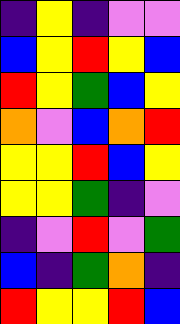[["indigo", "yellow", "indigo", "violet", "violet"], ["blue", "yellow", "red", "yellow", "blue"], ["red", "yellow", "green", "blue", "yellow"], ["orange", "violet", "blue", "orange", "red"], ["yellow", "yellow", "red", "blue", "yellow"], ["yellow", "yellow", "green", "indigo", "violet"], ["indigo", "violet", "red", "violet", "green"], ["blue", "indigo", "green", "orange", "indigo"], ["red", "yellow", "yellow", "red", "blue"]]